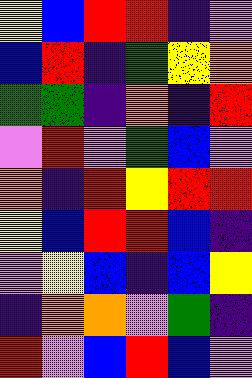[["yellow", "blue", "red", "red", "indigo", "violet"], ["blue", "red", "indigo", "green", "yellow", "orange"], ["green", "green", "indigo", "orange", "indigo", "red"], ["violet", "red", "violet", "green", "blue", "violet"], ["orange", "indigo", "red", "yellow", "red", "red"], ["yellow", "blue", "red", "red", "blue", "indigo"], ["violet", "yellow", "blue", "indigo", "blue", "yellow"], ["indigo", "orange", "orange", "violet", "green", "indigo"], ["red", "violet", "blue", "red", "blue", "violet"]]